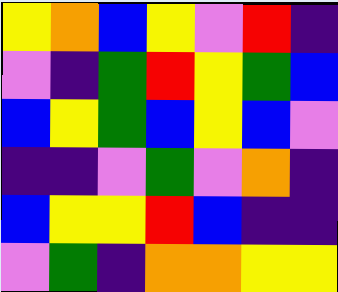[["yellow", "orange", "blue", "yellow", "violet", "red", "indigo"], ["violet", "indigo", "green", "red", "yellow", "green", "blue"], ["blue", "yellow", "green", "blue", "yellow", "blue", "violet"], ["indigo", "indigo", "violet", "green", "violet", "orange", "indigo"], ["blue", "yellow", "yellow", "red", "blue", "indigo", "indigo"], ["violet", "green", "indigo", "orange", "orange", "yellow", "yellow"]]